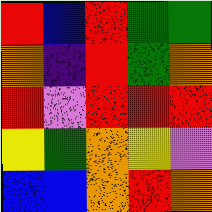[["red", "blue", "red", "green", "green"], ["orange", "indigo", "red", "green", "orange"], ["red", "violet", "red", "red", "red"], ["yellow", "green", "orange", "yellow", "violet"], ["blue", "blue", "orange", "red", "orange"]]